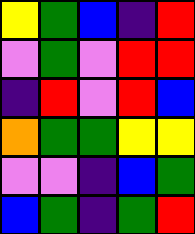[["yellow", "green", "blue", "indigo", "red"], ["violet", "green", "violet", "red", "red"], ["indigo", "red", "violet", "red", "blue"], ["orange", "green", "green", "yellow", "yellow"], ["violet", "violet", "indigo", "blue", "green"], ["blue", "green", "indigo", "green", "red"]]